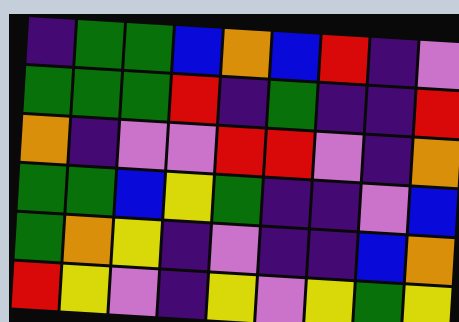[["indigo", "green", "green", "blue", "orange", "blue", "red", "indigo", "violet"], ["green", "green", "green", "red", "indigo", "green", "indigo", "indigo", "red"], ["orange", "indigo", "violet", "violet", "red", "red", "violet", "indigo", "orange"], ["green", "green", "blue", "yellow", "green", "indigo", "indigo", "violet", "blue"], ["green", "orange", "yellow", "indigo", "violet", "indigo", "indigo", "blue", "orange"], ["red", "yellow", "violet", "indigo", "yellow", "violet", "yellow", "green", "yellow"]]